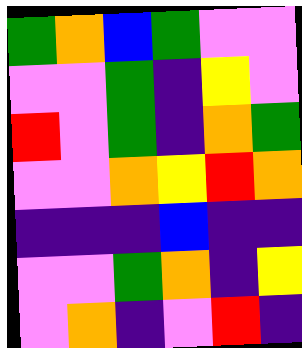[["green", "orange", "blue", "green", "violet", "violet"], ["violet", "violet", "green", "indigo", "yellow", "violet"], ["red", "violet", "green", "indigo", "orange", "green"], ["violet", "violet", "orange", "yellow", "red", "orange"], ["indigo", "indigo", "indigo", "blue", "indigo", "indigo"], ["violet", "violet", "green", "orange", "indigo", "yellow"], ["violet", "orange", "indigo", "violet", "red", "indigo"]]